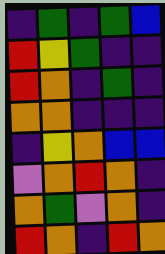[["indigo", "green", "indigo", "green", "blue"], ["red", "yellow", "green", "indigo", "indigo"], ["red", "orange", "indigo", "green", "indigo"], ["orange", "orange", "indigo", "indigo", "indigo"], ["indigo", "yellow", "orange", "blue", "blue"], ["violet", "orange", "red", "orange", "indigo"], ["orange", "green", "violet", "orange", "indigo"], ["red", "orange", "indigo", "red", "orange"]]